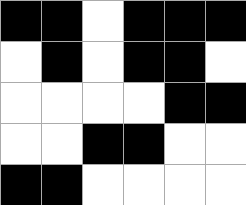[["black", "black", "white", "black", "black", "black"], ["white", "black", "white", "black", "black", "white"], ["white", "white", "white", "white", "black", "black"], ["white", "white", "black", "black", "white", "white"], ["black", "black", "white", "white", "white", "white"]]